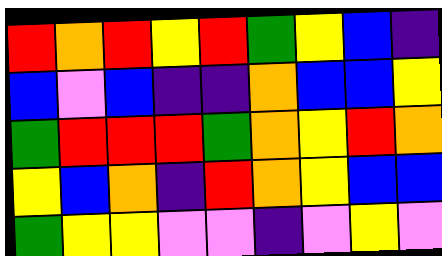[["red", "orange", "red", "yellow", "red", "green", "yellow", "blue", "indigo"], ["blue", "violet", "blue", "indigo", "indigo", "orange", "blue", "blue", "yellow"], ["green", "red", "red", "red", "green", "orange", "yellow", "red", "orange"], ["yellow", "blue", "orange", "indigo", "red", "orange", "yellow", "blue", "blue"], ["green", "yellow", "yellow", "violet", "violet", "indigo", "violet", "yellow", "violet"]]